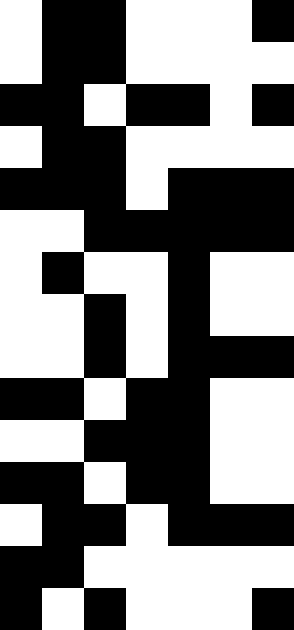[["white", "black", "black", "white", "white", "white", "black"], ["white", "black", "black", "white", "white", "white", "white"], ["black", "black", "white", "black", "black", "white", "black"], ["white", "black", "black", "white", "white", "white", "white"], ["black", "black", "black", "white", "black", "black", "black"], ["white", "white", "black", "black", "black", "black", "black"], ["white", "black", "white", "white", "black", "white", "white"], ["white", "white", "black", "white", "black", "white", "white"], ["white", "white", "black", "white", "black", "black", "black"], ["black", "black", "white", "black", "black", "white", "white"], ["white", "white", "black", "black", "black", "white", "white"], ["black", "black", "white", "black", "black", "white", "white"], ["white", "black", "black", "white", "black", "black", "black"], ["black", "black", "white", "white", "white", "white", "white"], ["black", "white", "black", "white", "white", "white", "black"]]